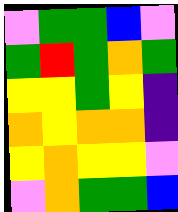[["violet", "green", "green", "blue", "violet"], ["green", "red", "green", "orange", "green"], ["yellow", "yellow", "green", "yellow", "indigo"], ["orange", "yellow", "orange", "orange", "indigo"], ["yellow", "orange", "yellow", "yellow", "violet"], ["violet", "orange", "green", "green", "blue"]]